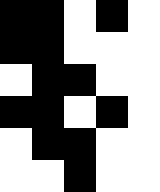[["black", "black", "white", "black", "white"], ["black", "black", "white", "white", "white"], ["white", "black", "black", "white", "white"], ["black", "black", "white", "black", "white"], ["white", "black", "black", "white", "white"], ["white", "white", "black", "white", "white"]]